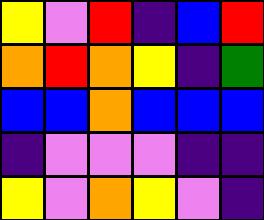[["yellow", "violet", "red", "indigo", "blue", "red"], ["orange", "red", "orange", "yellow", "indigo", "green"], ["blue", "blue", "orange", "blue", "blue", "blue"], ["indigo", "violet", "violet", "violet", "indigo", "indigo"], ["yellow", "violet", "orange", "yellow", "violet", "indigo"]]